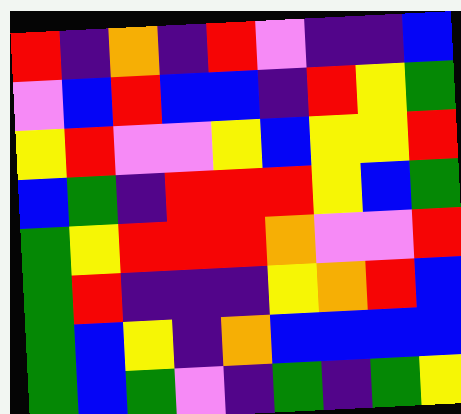[["red", "indigo", "orange", "indigo", "red", "violet", "indigo", "indigo", "blue"], ["violet", "blue", "red", "blue", "blue", "indigo", "red", "yellow", "green"], ["yellow", "red", "violet", "violet", "yellow", "blue", "yellow", "yellow", "red"], ["blue", "green", "indigo", "red", "red", "red", "yellow", "blue", "green"], ["green", "yellow", "red", "red", "red", "orange", "violet", "violet", "red"], ["green", "red", "indigo", "indigo", "indigo", "yellow", "orange", "red", "blue"], ["green", "blue", "yellow", "indigo", "orange", "blue", "blue", "blue", "blue"], ["green", "blue", "green", "violet", "indigo", "green", "indigo", "green", "yellow"]]